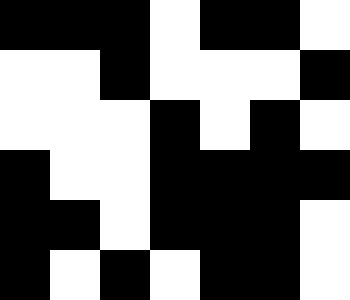[["black", "black", "black", "white", "black", "black", "white"], ["white", "white", "black", "white", "white", "white", "black"], ["white", "white", "white", "black", "white", "black", "white"], ["black", "white", "white", "black", "black", "black", "black"], ["black", "black", "white", "black", "black", "black", "white"], ["black", "white", "black", "white", "black", "black", "white"]]